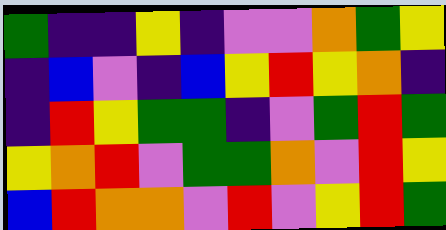[["green", "indigo", "indigo", "yellow", "indigo", "violet", "violet", "orange", "green", "yellow"], ["indigo", "blue", "violet", "indigo", "blue", "yellow", "red", "yellow", "orange", "indigo"], ["indigo", "red", "yellow", "green", "green", "indigo", "violet", "green", "red", "green"], ["yellow", "orange", "red", "violet", "green", "green", "orange", "violet", "red", "yellow"], ["blue", "red", "orange", "orange", "violet", "red", "violet", "yellow", "red", "green"]]